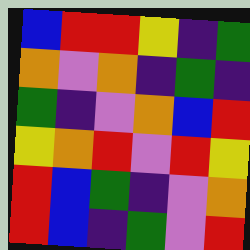[["blue", "red", "red", "yellow", "indigo", "green"], ["orange", "violet", "orange", "indigo", "green", "indigo"], ["green", "indigo", "violet", "orange", "blue", "red"], ["yellow", "orange", "red", "violet", "red", "yellow"], ["red", "blue", "green", "indigo", "violet", "orange"], ["red", "blue", "indigo", "green", "violet", "red"]]